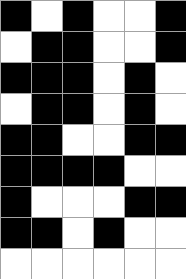[["black", "white", "black", "white", "white", "black"], ["white", "black", "black", "white", "white", "black"], ["black", "black", "black", "white", "black", "white"], ["white", "black", "black", "white", "black", "white"], ["black", "black", "white", "white", "black", "black"], ["black", "black", "black", "black", "white", "white"], ["black", "white", "white", "white", "black", "black"], ["black", "black", "white", "black", "white", "white"], ["white", "white", "white", "white", "white", "white"]]